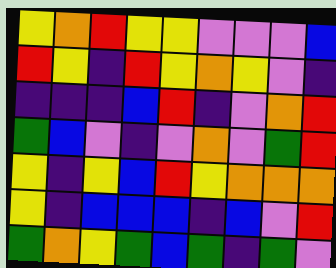[["yellow", "orange", "red", "yellow", "yellow", "violet", "violet", "violet", "blue"], ["red", "yellow", "indigo", "red", "yellow", "orange", "yellow", "violet", "indigo"], ["indigo", "indigo", "indigo", "blue", "red", "indigo", "violet", "orange", "red"], ["green", "blue", "violet", "indigo", "violet", "orange", "violet", "green", "red"], ["yellow", "indigo", "yellow", "blue", "red", "yellow", "orange", "orange", "orange"], ["yellow", "indigo", "blue", "blue", "blue", "indigo", "blue", "violet", "red"], ["green", "orange", "yellow", "green", "blue", "green", "indigo", "green", "violet"]]